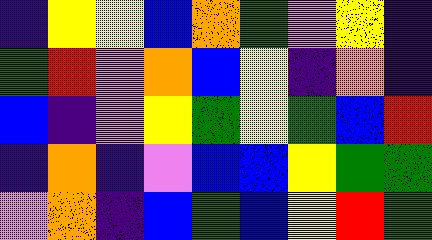[["indigo", "yellow", "yellow", "blue", "orange", "green", "violet", "yellow", "indigo"], ["green", "red", "violet", "orange", "blue", "yellow", "indigo", "orange", "indigo"], ["blue", "indigo", "violet", "yellow", "green", "yellow", "green", "blue", "red"], ["indigo", "orange", "indigo", "violet", "blue", "blue", "yellow", "green", "green"], ["violet", "orange", "indigo", "blue", "green", "blue", "yellow", "red", "green"]]